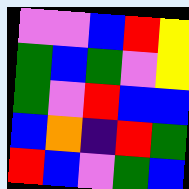[["violet", "violet", "blue", "red", "yellow"], ["green", "blue", "green", "violet", "yellow"], ["green", "violet", "red", "blue", "blue"], ["blue", "orange", "indigo", "red", "green"], ["red", "blue", "violet", "green", "blue"]]